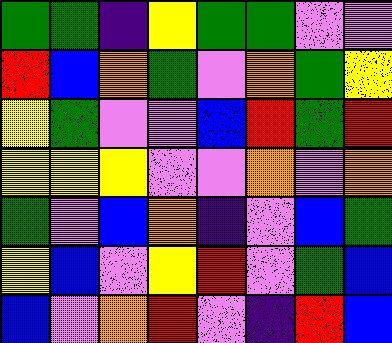[["green", "green", "indigo", "yellow", "green", "green", "violet", "violet"], ["red", "blue", "orange", "green", "violet", "orange", "green", "yellow"], ["yellow", "green", "violet", "violet", "blue", "red", "green", "red"], ["yellow", "yellow", "yellow", "violet", "violet", "orange", "violet", "orange"], ["green", "violet", "blue", "orange", "indigo", "violet", "blue", "green"], ["yellow", "blue", "violet", "yellow", "red", "violet", "green", "blue"], ["blue", "violet", "orange", "red", "violet", "indigo", "red", "blue"]]